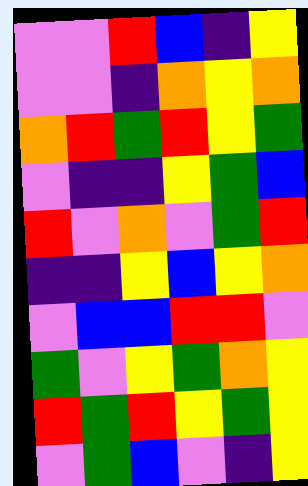[["violet", "violet", "red", "blue", "indigo", "yellow"], ["violet", "violet", "indigo", "orange", "yellow", "orange"], ["orange", "red", "green", "red", "yellow", "green"], ["violet", "indigo", "indigo", "yellow", "green", "blue"], ["red", "violet", "orange", "violet", "green", "red"], ["indigo", "indigo", "yellow", "blue", "yellow", "orange"], ["violet", "blue", "blue", "red", "red", "violet"], ["green", "violet", "yellow", "green", "orange", "yellow"], ["red", "green", "red", "yellow", "green", "yellow"], ["violet", "green", "blue", "violet", "indigo", "yellow"]]